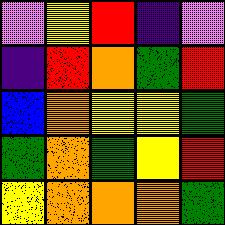[["violet", "yellow", "red", "indigo", "violet"], ["indigo", "red", "orange", "green", "red"], ["blue", "orange", "yellow", "yellow", "green"], ["green", "orange", "green", "yellow", "red"], ["yellow", "orange", "orange", "orange", "green"]]